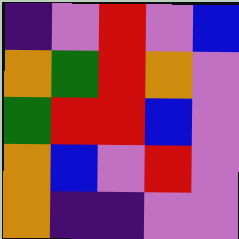[["indigo", "violet", "red", "violet", "blue"], ["orange", "green", "red", "orange", "violet"], ["green", "red", "red", "blue", "violet"], ["orange", "blue", "violet", "red", "violet"], ["orange", "indigo", "indigo", "violet", "violet"]]